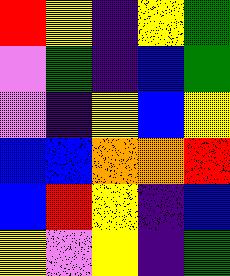[["red", "yellow", "indigo", "yellow", "green"], ["violet", "green", "indigo", "blue", "green"], ["violet", "indigo", "yellow", "blue", "yellow"], ["blue", "blue", "orange", "orange", "red"], ["blue", "red", "yellow", "indigo", "blue"], ["yellow", "violet", "yellow", "indigo", "green"]]